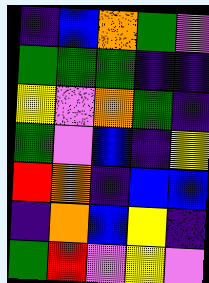[["indigo", "blue", "orange", "green", "violet"], ["green", "green", "green", "indigo", "indigo"], ["yellow", "violet", "orange", "green", "indigo"], ["green", "violet", "blue", "indigo", "yellow"], ["red", "orange", "indigo", "blue", "blue"], ["indigo", "orange", "blue", "yellow", "indigo"], ["green", "red", "violet", "yellow", "violet"]]